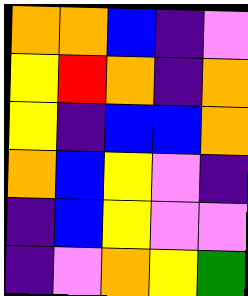[["orange", "orange", "blue", "indigo", "violet"], ["yellow", "red", "orange", "indigo", "orange"], ["yellow", "indigo", "blue", "blue", "orange"], ["orange", "blue", "yellow", "violet", "indigo"], ["indigo", "blue", "yellow", "violet", "violet"], ["indigo", "violet", "orange", "yellow", "green"]]